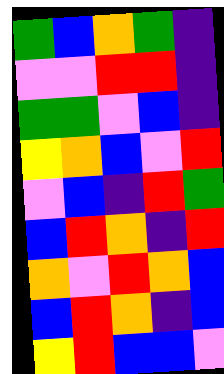[["green", "blue", "orange", "green", "indigo"], ["violet", "violet", "red", "red", "indigo"], ["green", "green", "violet", "blue", "indigo"], ["yellow", "orange", "blue", "violet", "red"], ["violet", "blue", "indigo", "red", "green"], ["blue", "red", "orange", "indigo", "red"], ["orange", "violet", "red", "orange", "blue"], ["blue", "red", "orange", "indigo", "blue"], ["yellow", "red", "blue", "blue", "violet"]]